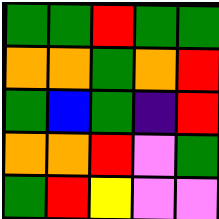[["green", "green", "red", "green", "green"], ["orange", "orange", "green", "orange", "red"], ["green", "blue", "green", "indigo", "red"], ["orange", "orange", "red", "violet", "green"], ["green", "red", "yellow", "violet", "violet"]]